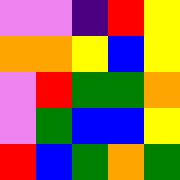[["violet", "violet", "indigo", "red", "yellow"], ["orange", "orange", "yellow", "blue", "yellow"], ["violet", "red", "green", "green", "orange"], ["violet", "green", "blue", "blue", "yellow"], ["red", "blue", "green", "orange", "green"]]